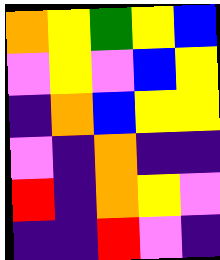[["orange", "yellow", "green", "yellow", "blue"], ["violet", "yellow", "violet", "blue", "yellow"], ["indigo", "orange", "blue", "yellow", "yellow"], ["violet", "indigo", "orange", "indigo", "indigo"], ["red", "indigo", "orange", "yellow", "violet"], ["indigo", "indigo", "red", "violet", "indigo"]]